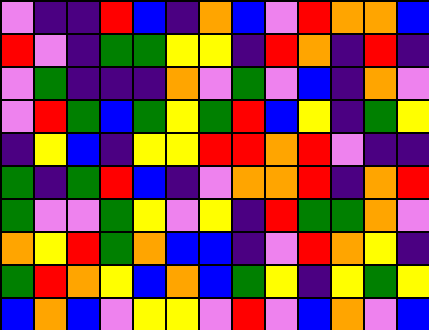[["violet", "indigo", "indigo", "red", "blue", "indigo", "orange", "blue", "violet", "red", "orange", "orange", "blue"], ["red", "violet", "indigo", "green", "green", "yellow", "yellow", "indigo", "red", "orange", "indigo", "red", "indigo"], ["violet", "green", "indigo", "indigo", "indigo", "orange", "violet", "green", "violet", "blue", "indigo", "orange", "violet"], ["violet", "red", "green", "blue", "green", "yellow", "green", "red", "blue", "yellow", "indigo", "green", "yellow"], ["indigo", "yellow", "blue", "indigo", "yellow", "yellow", "red", "red", "orange", "red", "violet", "indigo", "indigo"], ["green", "indigo", "green", "red", "blue", "indigo", "violet", "orange", "orange", "red", "indigo", "orange", "red"], ["green", "violet", "violet", "green", "yellow", "violet", "yellow", "indigo", "red", "green", "green", "orange", "violet"], ["orange", "yellow", "red", "green", "orange", "blue", "blue", "indigo", "violet", "red", "orange", "yellow", "indigo"], ["green", "red", "orange", "yellow", "blue", "orange", "blue", "green", "yellow", "indigo", "yellow", "green", "yellow"], ["blue", "orange", "blue", "violet", "yellow", "yellow", "violet", "red", "violet", "blue", "orange", "violet", "blue"]]